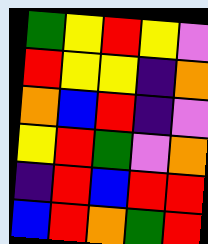[["green", "yellow", "red", "yellow", "violet"], ["red", "yellow", "yellow", "indigo", "orange"], ["orange", "blue", "red", "indigo", "violet"], ["yellow", "red", "green", "violet", "orange"], ["indigo", "red", "blue", "red", "red"], ["blue", "red", "orange", "green", "red"]]